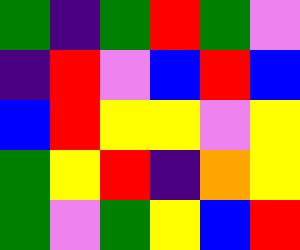[["green", "indigo", "green", "red", "green", "violet"], ["indigo", "red", "violet", "blue", "red", "blue"], ["blue", "red", "yellow", "yellow", "violet", "yellow"], ["green", "yellow", "red", "indigo", "orange", "yellow"], ["green", "violet", "green", "yellow", "blue", "red"]]